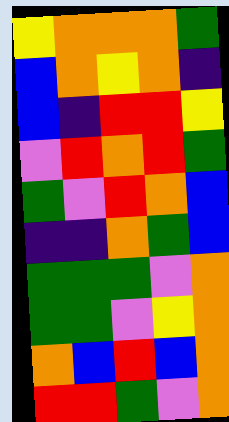[["yellow", "orange", "orange", "orange", "green"], ["blue", "orange", "yellow", "orange", "indigo"], ["blue", "indigo", "red", "red", "yellow"], ["violet", "red", "orange", "red", "green"], ["green", "violet", "red", "orange", "blue"], ["indigo", "indigo", "orange", "green", "blue"], ["green", "green", "green", "violet", "orange"], ["green", "green", "violet", "yellow", "orange"], ["orange", "blue", "red", "blue", "orange"], ["red", "red", "green", "violet", "orange"]]